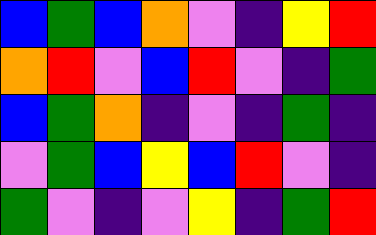[["blue", "green", "blue", "orange", "violet", "indigo", "yellow", "red"], ["orange", "red", "violet", "blue", "red", "violet", "indigo", "green"], ["blue", "green", "orange", "indigo", "violet", "indigo", "green", "indigo"], ["violet", "green", "blue", "yellow", "blue", "red", "violet", "indigo"], ["green", "violet", "indigo", "violet", "yellow", "indigo", "green", "red"]]